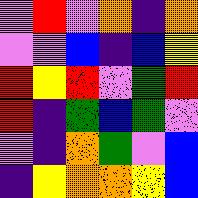[["violet", "red", "violet", "orange", "indigo", "orange"], ["violet", "violet", "blue", "indigo", "blue", "yellow"], ["red", "yellow", "red", "violet", "green", "red"], ["red", "indigo", "green", "blue", "green", "violet"], ["violet", "indigo", "orange", "green", "violet", "blue"], ["indigo", "yellow", "orange", "orange", "yellow", "blue"]]